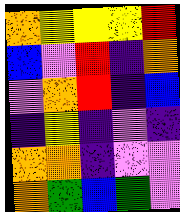[["orange", "yellow", "yellow", "yellow", "red"], ["blue", "violet", "red", "indigo", "orange"], ["violet", "orange", "red", "indigo", "blue"], ["indigo", "yellow", "indigo", "violet", "indigo"], ["orange", "orange", "indigo", "violet", "violet"], ["orange", "green", "blue", "green", "violet"]]